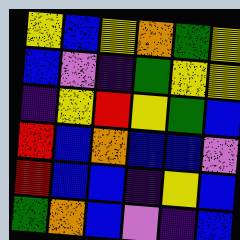[["yellow", "blue", "yellow", "orange", "green", "yellow"], ["blue", "violet", "indigo", "green", "yellow", "yellow"], ["indigo", "yellow", "red", "yellow", "green", "blue"], ["red", "blue", "orange", "blue", "blue", "violet"], ["red", "blue", "blue", "indigo", "yellow", "blue"], ["green", "orange", "blue", "violet", "indigo", "blue"]]